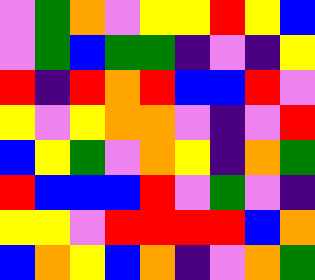[["violet", "green", "orange", "violet", "yellow", "yellow", "red", "yellow", "blue"], ["violet", "green", "blue", "green", "green", "indigo", "violet", "indigo", "yellow"], ["red", "indigo", "red", "orange", "red", "blue", "blue", "red", "violet"], ["yellow", "violet", "yellow", "orange", "orange", "violet", "indigo", "violet", "red"], ["blue", "yellow", "green", "violet", "orange", "yellow", "indigo", "orange", "green"], ["red", "blue", "blue", "blue", "red", "violet", "green", "violet", "indigo"], ["yellow", "yellow", "violet", "red", "red", "red", "red", "blue", "orange"], ["blue", "orange", "yellow", "blue", "orange", "indigo", "violet", "orange", "green"]]